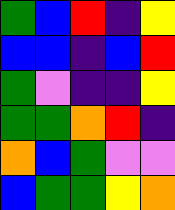[["green", "blue", "red", "indigo", "yellow"], ["blue", "blue", "indigo", "blue", "red"], ["green", "violet", "indigo", "indigo", "yellow"], ["green", "green", "orange", "red", "indigo"], ["orange", "blue", "green", "violet", "violet"], ["blue", "green", "green", "yellow", "orange"]]